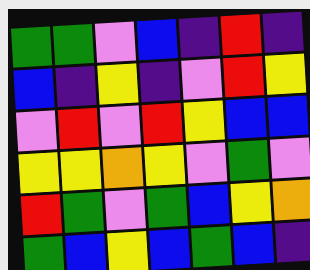[["green", "green", "violet", "blue", "indigo", "red", "indigo"], ["blue", "indigo", "yellow", "indigo", "violet", "red", "yellow"], ["violet", "red", "violet", "red", "yellow", "blue", "blue"], ["yellow", "yellow", "orange", "yellow", "violet", "green", "violet"], ["red", "green", "violet", "green", "blue", "yellow", "orange"], ["green", "blue", "yellow", "blue", "green", "blue", "indigo"]]